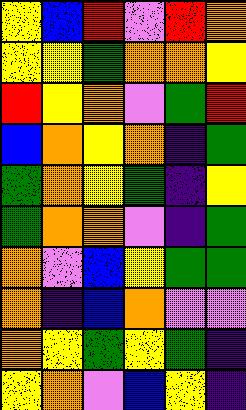[["yellow", "blue", "red", "violet", "red", "orange"], ["yellow", "yellow", "green", "orange", "orange", "yellow"], ["red", "yellow", "orange", "violet", "green", "red"], ["blue", "orange", "yellow", "orange", "indigo", "green"], ["green", "orange", "yellow", "green", "indigo", "yellow"], ["green", "orange", "orange", "violet", "indigo", "green"], ["orange", "violet", "blue", "yellow", "green", "green"], ["orange", "indigo", "blue", "orange", "violet", "violet"], ["orange", "yellow", "green", "yellow", "green", "indigo"], ["yellow", "orange", "violet", "blue", "yellow", "indigo"]]